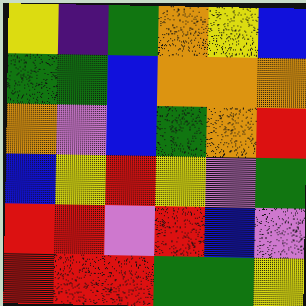[["yellow", "indigo", "green", "orange", "yellow", "blue"], ["green", "green", "blue", "orange", "orange", "orange"], ["orange", "violet", "blue", "green", "orange", "red"], ["blue", "yellow", "red", "yellow", "violet", "green"], ["red", "red", "violet", "red", "blue", "violet"], ["red", "red", "red", "green", "green", "yellow"]]